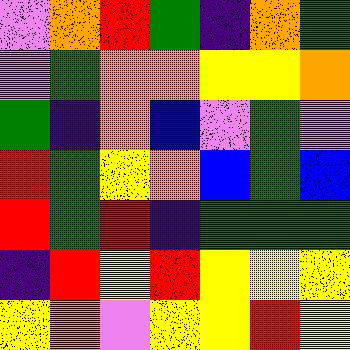[["violet", "orange", "red", "green", "indigo", "orange", "green"], ["violet", "green", "orange", "orange", "yellow", "yellow", "orange"], ["green", "indigo", "orange", "blue", "violet", "green", "violet"], ["red", "green", "yellow", "orange", "blue", "green", "blue"], ["red", "green", "red", "indigo", "green", "green", "green"], ["indigo", "red", "yellow", "red", "yellow", "yellow", "yellow"], ["yellow", "orange", "violet", "yellow", "yellow", "red", "yellow"]]